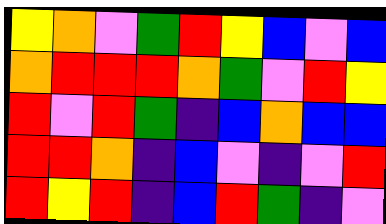[["yellow", "orange", "violet", "green", "red", "yellow", "blue", "violet", "blue"], ["orange", "red", "red", "red", "orange", "green", "violet", "red", "yellow"], ["red", "violet", "red", "green", "indigo", "blue", "orange", "blue", "blue"], ["red", "red", "orange", "indigo", "blue", "violet", "indigo", "violet", "red"], ["red", "yellow", "red", "indigo", "blue", "red", "green", "indigo", "violet"]]